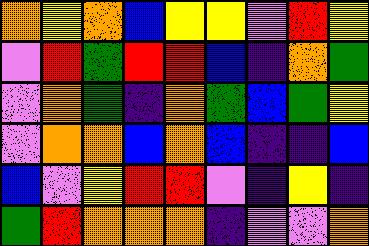[["orange", "yellow", "orange", "blue", "yellow", "yellow", "violet", "red", "yellow"], ["violet", "red", "green", "red", "red", "blue", "indigo", "orange", "green"], ["violet", "orange", "green", "indigo", "orange", "green", "blue", "green", "yellow"], ["violet", "orange", "orange", "blue", "orange", "blue", "indigo", "indigo", "blue"], ["blue", "violet", "yellow", "red", "red", "violet", "indigo", "yellow", "indigo"], ["green", "red", "orange", "orange", "orange", "indigo", "violet", "violet", "orange"]]